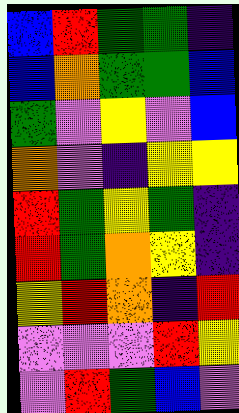[["blue", "red", "green", "green", "indigo"], ["blue", "orange", "green", "green", "blue"], ["green", "violet", "yellow", "violet", "blue"], ["orange", "violet", "indigo", "yellow", "yellow"], ["red", "green", "yellow", "green", "indigo"], ["red", "green", "orange", "yellow", "indigo"], ["yellow", "red", "orange", "indigo", "red"], ["violet", "violet", "violet", "red", "yellow"], ["violet", "red", "green", "blue", "violet"]]